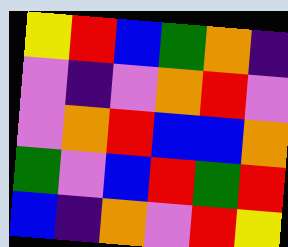[["yellow", "red", "blue", "green", "orange", "indigo"], ["violet", "indigo", "violet", "orange", "red", "violet"], ["violet", "orange", "red", "blue", "blue", "orange"], ["green", "violet", "blue", "red", "green", "red"], ["blue", "indigo", "orange", "violet", "red", "yellow"]]